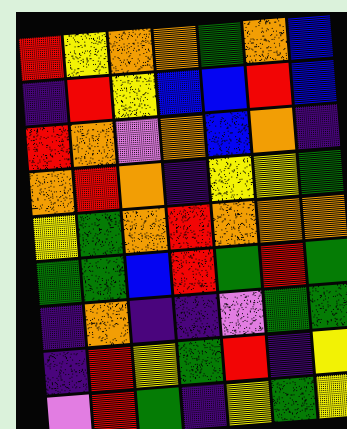[["red", "yellow", "orange", "orange", "green", "orange", "blue"], ["indigo", "red", "yellow", "blue", "blue", "red", "blue"], ["red", "orange", "violet", "orange", "blue", "orange", "indigo"], ["orange", "red", "orange", "indigo", "yellow", "yellow", "green"], ["yellow", "green", "orange", "red", "orange", "orange", "orange"], ["green", "green", "blue", "red", "green", "red", "green"], ["indigo", "orange", "indigo", "indigo", "violet", "green", "green"], ["indigo", "red", "yellow", "green", "red", "indigo", "yellow"], ["violet", "red", "green", "indigo", "yellow", "green", "yellow"]]